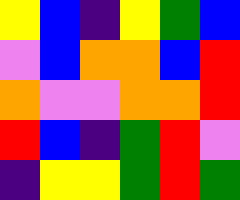[["yellow", "blue", "indigo", "yellow", "green", "blue"], ["violet", "blue", "orange", "orange", "blue", "red"], ["orange", "violet", "violet", "orange", "orange", "red"], ["red", "blue", "indigo", "green", "red", "violet"], ["indigo", "yellow", "yellow", "green", "red", "green"]]